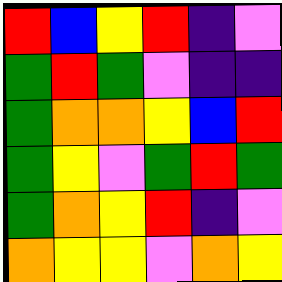[["red", "blue", "yellow", "red", "indigo", "violet"], ["green", "red", "green", "violet", "indigo", "indigo"], ["green", "orange", "orange", "yellow", "blue", "red"], ["green", "yellow", "violet", "green", "red", "green"], ["green", "orange", "yellow", "red", "indigo", "violet"], ["orange", "yellow", "yellow", "violet", "orange", "yellow"]]